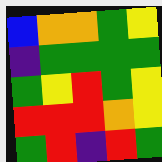[["blue", "orange", "orange", "green", "yellow"], ["indigo", "green", "green", "green", "green"], ["green", "yellow", "red", "green", "yellow"], ["red", "red", "red", "orange", "yellow"], ["green", "red", "indigo", "red", "green"]]